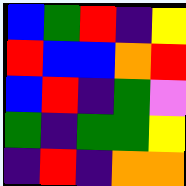[["blue", "green", "red", "indigo", "yellow"], ["red", "blue", "blue", "orange", "red"], ["blue", "red", "indigo", "green", "violet"], ["green", "indigo", "green", "green", "yellow"], ["indigo", "red", "indigo", "orange", "orange"]]